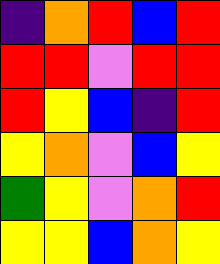[["indigo", "orange", "red", "blue", "red"], ["red", "red", "violet", "red", "red"], ["red", "yellow", "blue", "indigo", "red"], ["yellow", "orange", "violet", "blue", "yellow"], ["green", "yellow", "violet", "orange", "red"], ["yellow", "yellow", "blue", "orange", "yellow"]]